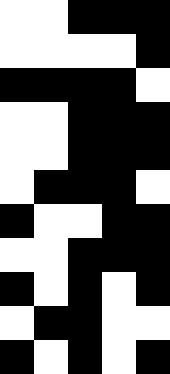[["white", "white", "black", "black", "black"], ["white", "white", "white", "white", "black"], ["black", "black", "black", "black", "white"], ["white", "white", "black", "black", "black"], ["white", "white", "black", "black", "black"], ["white", "black", "black", "black", "white"], ["black", "white", "white", "black", "black"], ["white", "white", "black", "black", "black"], ["black", "white", "black", "white", "black"], ["white", "black", "black", "white", "white"], ["black", "white", "black", "white", "black"]]